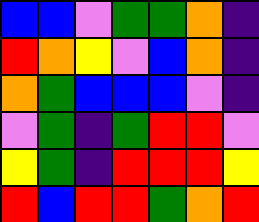[["blue", "blue", "violet", "green", "green", "orange", "indigo"], ["red", "orange", "yellow", "violet", "blue", "orange", "indigo"], ["orange", "green", "blue", "blue", "blue", "violet", "indigo"], ["violet", "green", "indigo", "green", "red", "red", "violet"], ["yellow", "green", "indigo", "red", "red", "red", "yellow"], ["red", "blue", "red", "red", "green", "orange", "red"]]